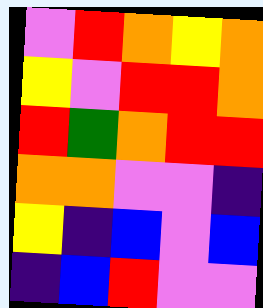[["violet", "red", "orange", "yellow", "orange"], ["yellow", "violet", "red", "red", "orange"], ["red", "green", "orange", "red", "red"], ["orange", "orange", "violet", "violet", "indigo"], ["yellow", "indigo", "blue", "violet", "blue"], ["indigo", "blue", "red", "violet", "violet"]]